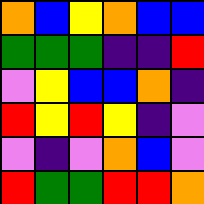[["orange", "blue", "yellow", "orange", "blue", "blue"], ["green", "green", "green", "indigo", "indigo", "red"], ["violet", "yellow", "blue", "blue", "orange", "indigo"], ["red", "yellow", "red", "yellow", "indigo", "violet"], ["violet", "indigo", "violet", "orange", "blue", "violet"], ["red", "green", "green", "red", "red", "orange"]]